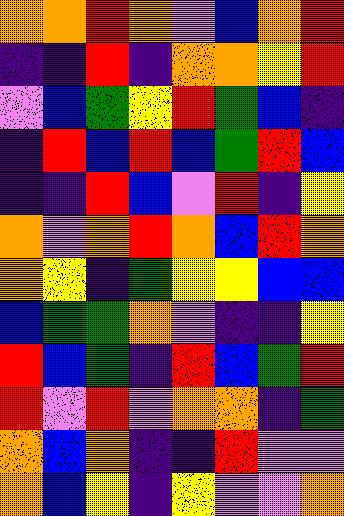[["orange", "orange", "red", "orange", "violet", "blue", "orange", "red"], ["indigo", "indigo", "red", "indigo", "orange", "orange", "yellow", "red"], ["violet", "blue", "green", "yellow", "red", "green", "blue", "indigo"], ["indigo", "red", "blue", "red", "blue", "green", "red", "blue"], ["indigo", "indigo", "red", "blue", "violet", "red", "indigo", "yellow"], ["orange", "violet", "orange", "red", "orange", "blue", "red", "orange"], ["orange", "yellow", "indigo", "green", "yellow", "yellow", "blue", "blue"], ["blue", "green", "green", "orange", "violet", "indigo", "indigo", "yellow"], ["red", "blue", "green", "indigo", "red", "blue", "green", "red"], ["red", "violet", "red", "violet", "orange", "orange", "indigo", "green"], ["orange", "blue", "orange", "indigo", "indigo", "red", "violet", "violet"], ["orange", "blue", "yellow", "indigo", "yellow", "violet", "violet", "orange"]]